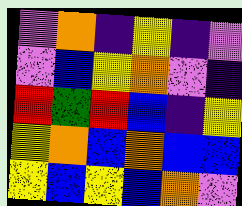[["violet", "orange", "indigo", "yellow", "indigo", "violet"], ["violet", "blue", "yellow", "orange", "violet", "indigo"], ["red", "green", "red", "blue", "indigo", "yellow"], ["yellow", "orange", "blue", "orange", "blue", "blue"], ["yellow", "blue", "yellow", "blue", "orange", "violet"]]